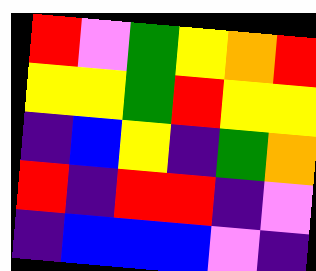[["red", "violet", "green", "yellow", "orange", "red"], ["yellow", "yellow", "green", "red", "yellow", "yellow"], ["indigo", "blue", "yellow", "indigo", "green", "orange"], ["red", "indigo", "red", "red", "indigo", "violet"], ["indigo", "blue", "blue", "blue", "violet", "indigo"]]